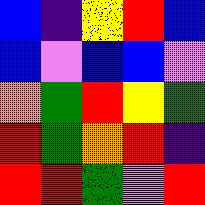[["blue", "indigo", "yellow", "red", "blue"], ["blue", "violet", "blue", "blue", "violet"], ["orange", "green", "red", "yellow", "green"], ["red", "green", "orange", "red", "indigo"], ["red", "red", "green", "violet", "red"]]